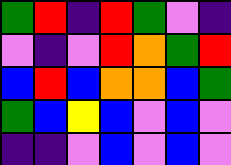[["green", "red", "indigo", "red", "green", "violet", "indigo"], ["violet", "indigo", "violet", "red", "orange", "green", "red"], ["blue", "red", "blue", "orange", "orange", "blue", "green"], ["green", "blue", "yellow", "blue", "violet", "blue", "violet"], ["indigo", "indigo", "violet", "blue", "violet", "blue", "violet"]]